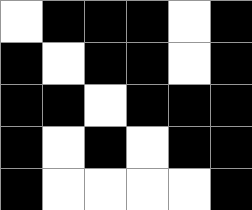[["white", "black", "black", "black", "white", "black"], ["black", "white", "black", "black", "white", "black"], ["black", "black", "white", "black", "black", "black"], ["black", "white", "black", "white", "black", "black"], ["black", "white", "white", "white", "white", "black"]]